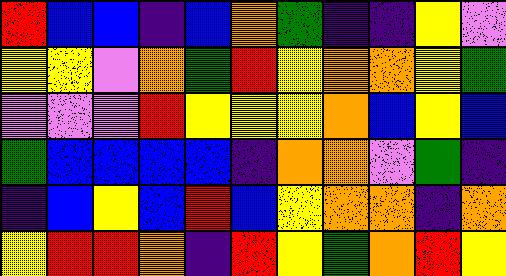[["red", "blue", "blue", "indigo", "blue", "orange", "green", "indigo", "indigo", "yellow", "violet"], ["yellow", "yellow", "violet", "orange", "green", "red", "yellow", "orange", "orange", "yellow", "green"], ["violet", "violet", "violet", "red", "yellow", "yellow", "yellow", "orange", "blue", "yellow", "blue"], ["green", "blue", "blue", "blue", "blue", "indigo", "orange", "orange", "violet", "green", "indigo"], ["indigo", "blue", "yellow", "blue", "red", "blue", "yellow", "orange", "orange", "indigo", "orange"], ["yellow", "red", "red", "orange", "indigo", "red", "yellow", "green", "orange", "red", "yellow"]]